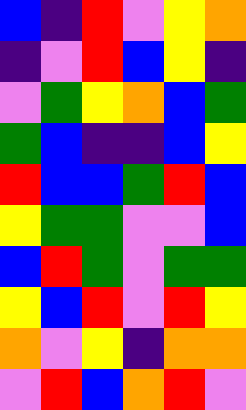[["blue", "indigo", "red", "violet", "yellow", "orange"], ["indigo", "violet", "red", "blue", "yellow", "indigo"], ["violet", "green", "yellow", "orange", "blue", "green"], ["green", "blue", "indigo", "indigo", "blue", "yellow"], ["red", "blue", "blue", "green", "red", "blue"], ["yellow", "green", "green", "violet", "violet", "blue"], ["blue", "red", "green", "violet", "green", "green"], ["yellow", "blue", "red", "violet", "red", "yellow"], ["orange", "violet", "yellow", "indigo", "orange", "orange"], ["violet", "red", "blue", "orange", "red", "violet"]]